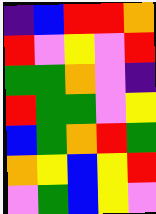[["indigo", "blue", "red", "red", "orange"], ["red", "violet", "yellow", "violet", "red"], ["green", "green", "orange", "violet", "indigo"], ["red", "green", "green", "violet", "yellow"], ["blue", "green", "orange", "red", "green"], ["orange", "yellow", "blue", "yellow", "red"], ["violet", "green", "blue", "yellow", "violet"]]